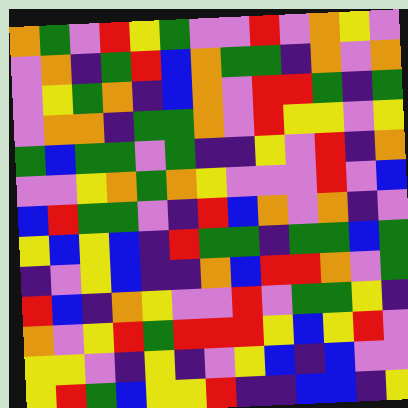[["orange", "green", "violet", "red", "yellow", "green", "violet", "violet", "red", "violet", "orange", "yellow", "violet"], ["violet", "orange", "indigo", "green", "red", "blue", "orange", "green", "green", "indigo", "orange", "violet", "orange"], ["violet", "yellow", "green", "orange", "indigo", "blue", "orange", "violet", "red", "red", "green", "indigo", "green"], ["violet", "orange", "orange", "indigo", "green", "green", "orange", "violet", "red", "yellow", "yellow", "violet", "yellow"], ["green", "blue", "green", "green", "violet", "green", "indigo", "indigo", "yellow", "violet", "red", "indigo", "orange"], ["violet", "violet", "yellow", "orange", "green", "orange", "yellow", "violet", "violet", "violet", "red", "violet", "blue"], ["blue", "red", "green", "green", "violet", "indigo", "red", "blue", "orange", "violet", "orange", "indigo", "violet"], ["yellow", "blue", "yellow", "blue", "indigo", "red", "green", "green", "indigo", "green", "green", "blue", "green"], ["indigo", "violet", "yellow", "blue", "indigo", "indigo", "orange", "blue", "red", "red", "orange", "violet", "green"], ["red", "blue", "indigo", "orange", "yellow", "violet", "violet", "red", "violet", "green", "green", "yellow", "indigo"], ["orange", "violet", "yellow", "red", "green", "red", "red", "red", "yellow", "blue", "yellow", "red", "violet"], ["yellow", "yellow", "violet", "indigo", "yellow", "indigo", "violet", "yellow", "blue", "indigo", "blue", "violet", "violet"], ["yellow", "red", "green", "blue", "yellow", "yellow", "red", "indigo", "indigo", "blue", "blue", "indigo", "yellow"]]